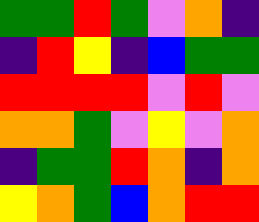[["green", "green", "red", "green", "violet", "orange", "indigo"], ["indigo", "red", "yellow", "indigo", "blue", "green", "green"], ["red", "red", "red", "red", "violet", "red", "violet"], ["orange", "orange", "green", "violet", "yellow", "violet", "orange"], ["indigo", "green", "green", "red", "orange", "indigo", "orange"], ["yellow", "orange", "green", "blue", "orange", "red", "red"]]